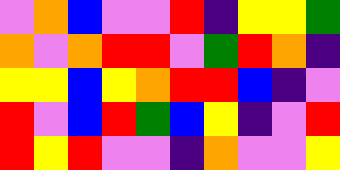[["violet", "orange", "blue", "violet", "violet", "red", "indigo", "yellow", "yellow", "green"], ["orange", "violet", "orange", "red", "red", "violet", "green", "red", "orange", "indigo"], ["yellow", "yellow", "blue", "yellow", "orange", "red", "red", "blue", "indigo", "violet"], ["red", "violet", "blue", "red", "green", "blue", "yellow", "indigo", "violet", "red"], ["red", "yellow", "red", "violet", "violet", "indigo", "orange", "violet", "violet", "yellow"]]